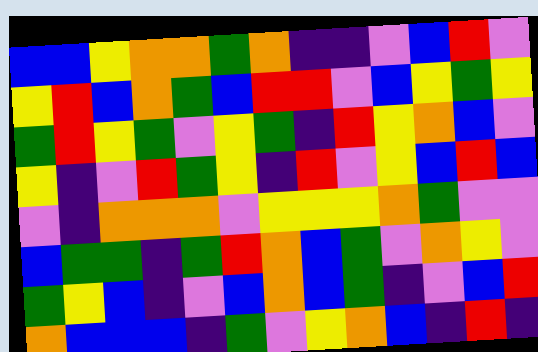[["blue", "blue", "yellow", "orange", "orange", "green", "orange", "indigo", "indigo", "violet", "blue", "red", "violet"], ["yellow", "red", "blue", "orange", "green", "blue", "red", "red", "violet", "blue", "yellow", "green", "yellow"], ["green", "red", "yellow", "green", "violet", "yellow", "green", "indigo", "red", "yellow", "orange", "blue", "violet"], ["yellow", "indigo", "violet", "red", "green", "yellow", "indigo", "red", "violet", "yellow", "blue", "red", "blue"], ["violet", "indigo", "orange", "orange", "orange", "violet", "yellow", "yellow", "yellow", "orange", "green", "violet", "violet"], ["blue", "green", "green", "indigo", "green", "red", "orange", "blue", "green", "violet", "orange", "yellow", "violet"], ["green", "yellow", "blue", "indigo", "violet", "blue", "orange", "blue", "green", "indigo", "violet", "blue", "red"], ["orange", "blue", "blue", "blue", "indigo", "green", "violet", "yellow", "orange", "blue", "indigo", "red", "indigo"]]